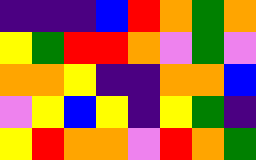[["indigo", "indigo", "indigo", "blue", "red", "orange", "green", "orange"], ["yellow", "green", "red", "red", "orange", "violet", "green", "violet"], ["orange", "orange", "yellow", "indigo", "indigo", "orange", "orange", "blue"], ["violet", "yellow", "blue", "yellow", "indigo", "yellow", "green", "indigo"], ["yellow", "red", "orange", "orange", "violet", "red", "orange", "green"]]